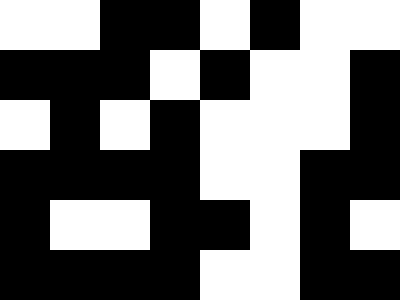[["white", "white", "black", "black", "white", "black", "white", "white"], ["black", "black", "black", "white", "black", "white", "white", "black"], ["white", "black", "white", "black", "white", "white", "white", "black"], ["black", "black", "black", "black", "white", "white", "black", "black"], ["black", "white", "white", "black", "black", "white", "black", "white"], ["black", "black", "black", "black", "white", "white", "black", "black"]]